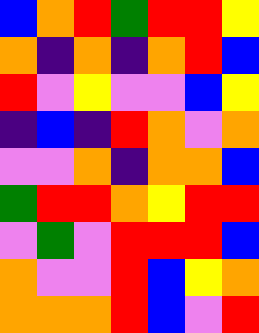[["blue", "orange", "red", "green", "red", "red", "yellow"], ["orange", "indigo", "orange", "indigo", "orange", "red", "blue"], ["red", "violet", "yellow", "violet", "violet", "blue", "yellow"], ["indigo", "blue", "indigo", "red", "orange", "violet", "orange"], ["violet", "violet", "orange", "indigo", "orange", "orange", "blue"], ["green", "red", "red", "orange", "yellow", "red", "red"], ["violet", "green", "violet", "red", "red", "red", "blue"], ["orange", "violet", "violet", "red", "blue", "yellow", "orange"], ["orange", "orange", "orange", "red", "blue", "violet", "red"]]